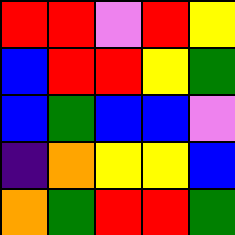[["red", "red", "violet", "red", "yellow"], ["blue", "red", "red", "yellow", "green"], ["blue", "green", "blue", "blue", "violet"], ["indigo", "orange", "yellow", "yellow", "blue"], ["orange", "green", "red", "red", "green"]]